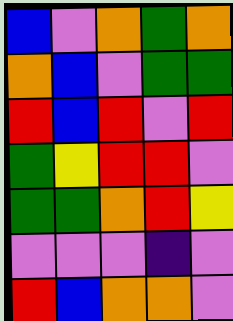[["blue", "violet", "orange", "green", "orange"], ["orange", "blue", "violet", "green", "green"], ["red", "blue", "red", "violet", "red"], ["green", "yellow", "red", "red", "violet"], ["green", "green", "orange", "red", "yellow"], ["violet", "violet", "violet", "indigo", "violet"], ["red", "blue", "orange", "orange", "violet"]]